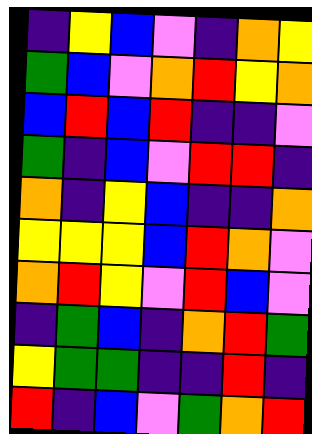[["indigo", "yellow", "blue", "violet", "indigo", "orange", "yellow"], ["green", "blue", "violet", "orange", "red", "yellow", "orange"], ["blue", "red", "blue", "red", "indigo", "indigo", "violet"], ["green", "indigo", "blue", "violet", "red", "red", "indigo"], ["orange", "indigo", "yellow", "blue", "indigo", "indigo", "orange"], ["yellow", "yellow", "yellow", "blue", "red", "orange", "violet"], ["orange", "red", "yellow", "violet", "red", "blue", "violet"], ["indigo", "green", "blue", "indigo", "orange", "red", "green"], ["yellow", "green", "green", "indigo", "indigo", "red", "indigo"], ["red", "indigo", "blue", "violet", "green", "orange", "red"]]